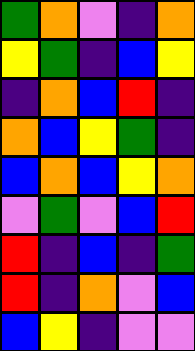[["green", "orange", "violet", "indigo", "orange"], ["yellow", "green", "indigo", "blue", "yellow"], ["indigo", "orange", "blue", "red", "indigo"], ["orange", "blue", "yellow", "green", "indigo"], ["blue", "orange", "blue", "yellow", "orange"], ["violet", "green", "violet", "blue", "red"], ["red", "indigo", "blue", "indigo", "green"], ["red", "indigo", "orange", "violet", "blue"], ["blue", "yellow", "indigo", "violet", "violet"]]